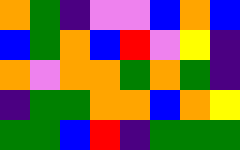[["orange", "green", "indigo", "violet", "violet", "blue", "orange", "blue"], ["blue", "green", "orange", "blue", "red", "violet", "yellow", "indigo"], ["orange", "violet", "orange", "orange", "green", "orange", "green", "indigo"], ["indigo", "green", "green", "orange", "orange", "blue", "orange", "yellow"], ["green", "green", "blue", "red", "indigo", "green", "green", "green"]]